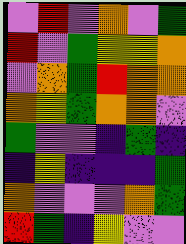[["violet", "red", "violet", "orange", "violet", "green"], ["red", "violet", "green", "yellow", "yellow", "orange"], ["violet", "orange", "green", "red", "orange", "orange"], ["orange", "yellow", "green", "orange", "orange", "violet"], ["green", "violet", "violet", "indigo", "green", "indigo"], ["indigo", "yellow", "indigo", "indigo", "indigo", "green"], ["orange", "violet", "violet", "violet", "orange", "green"], ["red", "green", "indigo", "yellow", "violet", "violet"]]